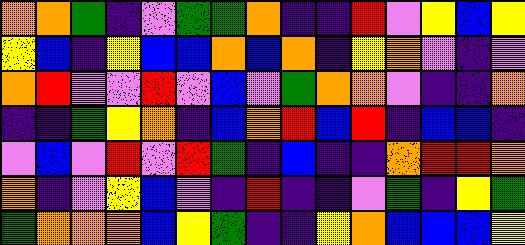[["orange", "orange", "green", "indigo", "violet", "green", "green", "orange", "indigo", "indigo", "red", "violet", "yellow", "blue", "yellow"], ["yellow", "blue", "indigo", "yellow", "blue", "blue", "orange", "blue", "orange", "indigo", "yellow", "orange", "violet", "indigo", "violet"], ["orange", "red", "violet", "violet", "red", "violet", "blue", "violet", "green", "orange", "orange", "violet", "indigo", "indigo", "orange"], ["indigo", "indigo", "green", "yellow", "orange", "indigo", "blue", "orange", "red", "blue", "red", "indigo", "blue", "blue", "indigo"], ["violet", "blue", "violet", "red", "violet", "red", "green", "indigo", "blue", "indigo", "indigo", "orange", "red", "red", "orange"], ["orange", "indigo", "violet", "yellow", "blue", "violet", "indigo", "red", "indigo", "indigo", "violet", "green", "indigo", "yellow", "green"], ["green", "orange", "orange", "orange", "blue", "yellow", "green", "indigo", "indigo", "yellow", "orange", "blue", "blue", "blue", "yellow"]]